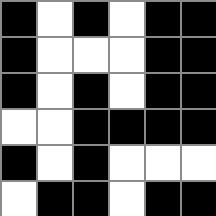[["black", "white", "black", "white", "black", "black"], ["black", "white", "white", "white", "black", "black"], ["black", "white", "black", "white", "black", "black"], ["white", "white", "black", "black", "black", "black"], ["black", "white", "black", "white", "white", "white"], ["white", "black", "black", "white", "black", "black"]]